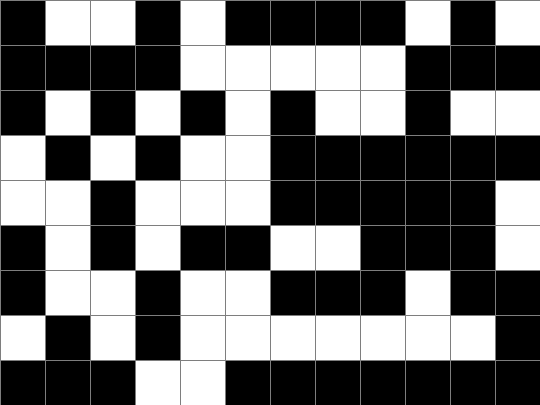[["black", "white", "white", "black", "white", "black", "black", "black", "black", "white", "black", "white"], ["black", "black", "black", "black", "white", "white", "white", "white", "white", "black", "black", "black"], ["black", "white", "black", "white", "black", "white", "black", "white", "white", "black", "white", "white"], ["white", "black", "white", "black", "white", "white", "black", "black", "black", "black", "black", "black"], ["white", "white", "black", "white", "white", "white", "black", "black", "black", "black", "black", "white"], ["black", "white", "black", "white", "black", "black", "white", "white", "black", "black", "black", "white"], ["black", "white", "white", "black", "white", "white", "black", "black", "black", "white", "black", "black"], ["white", "black", "white", "black", "white", "white", "white", "white", "white", "white", "white", "black"], ["black", "black", "black", "white", "white", "black", "black", "black", "black", "black", "black", "black"]]